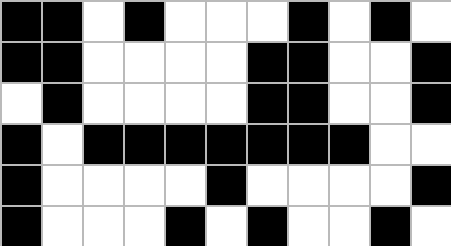[["black", "black", "white", "black", "white", "white", "white", "black", "white", "black", "white"], ["black", "black", "white", "white", "white", "white", "black", "black", "white", "white", "black"], ["white", "black", "white", "white", "white", "white", "black", "black", "white", "white", "black"], ["black", "white", "black", "black", "black", "black", "black", "black", "black", "white", "white"], ["black", "white", "white", "white", "white", "black", "white", "white", "white", "white", "black"], ["black", "white", "white", "white", "black", "white", "black", "white", "white", "black", "white"]]